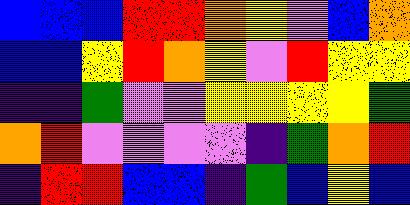[["blue", "blue", "blue", "red", "red", "orange", "yellow", "violet", "blue", "orange"], ["blue", "blue", "yellow", "red", "orange", "yellow", "violet", "red", "yellow", "yellow"], ["indigo", "indigo", "green", "violet", "violet", "yellow", "yellow", "yellow", "yellow", "green"], ["orange", "red", "violet", "violet", "violet", "violet", "indigo", "green", "orange", "red"], ["indigo", "red", "red", "blue", "blue", "indigo", "green", "blue", "yellow", "blue"]]